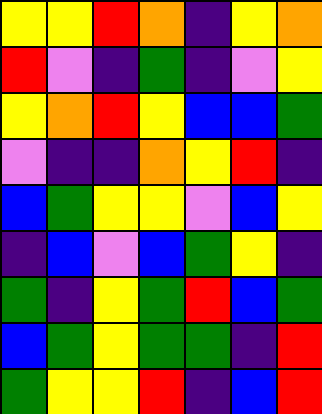[["yellow", "yellow", "red", "orange", "indigo", "yellow", "orange"], ["red", "violet", "indigo", "green", "indigo", "violet", "yellow"], ["yellow", "orange", "red", "yellow", "blue", "blue", "green"], ["violet", "indigo", "indigo", "orange", "yellow", "red", "indigo"], ["blue", "green", "yellow", "yellow", "violet", "blue", "yellow"], ["indigo", "blue", "violet", "blue", "green", "yellow", "indigo"], ["green", "indigo", "yellow", "green", "red", "blue", "green"], ["blue", "green", "yellow", "green", "green", "indigo", "red"], ["green", "yellow", "yellow", "red", "indigo", "blue", "red"]]